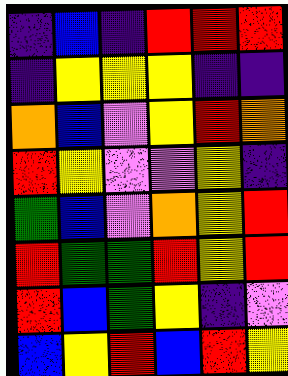[["indigo", "blue", "indigo", "red", "red", "red"], ["indigo", "yellow", "yellow", "yellow", "indigo", "indigo"], ["orange", "blue", "violet", "yellow", "red", "orange"], ["red", "yellow", "violet", "violet", "yellow", "indigo"], ["green", "blue", "violet", "orange", "yellow", "red"], ["red", "green", "green", "red", "yellow", "red"], ["red", "blue", "green", "yellow", "indigo", "violet"], ["blue", "yellow", "red", "blue", "red", "yellow"]]